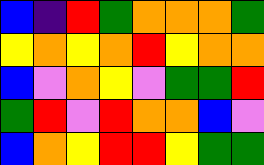[["blue", "indigo", "red", "green", "orange", "orange", "orange", "green"], ["yellow", "orange", "yellow", "orange", "red", "yellow", "orange", "orange"], ["blue", "violet", "orange", "yellow", "violet", "green", "green", "red"], ["green", "red", "violet", "red", "orange", "orange", "blue", "violet"], ["blue", "orange", "yellow", "red", "red", "yellow", "green", "green"]]